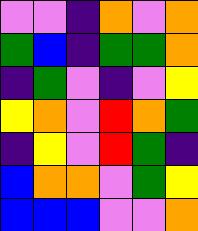[["violet", "violet", "indigo", "orange", "violet", "orange"], ["green", "blue", "indigo", "green", "green", "orange"], ["indigo", "green", "violet", "indigo", "violet", "yellow"], ["yellow", "orange", "violet", "red", "orange", "green"], ["indigo", "yellow", "violet", "red", "green", "indigo"], ["blue", "orange", "orange", "violet", "green", "yellow"], ["blue", "blue", "blue", "violet", "violet", "orange"]]